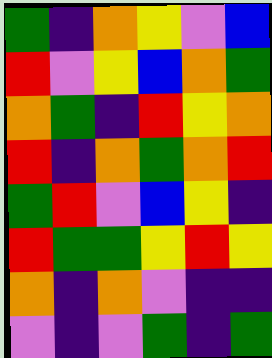[["green", "indigo", "orange", "yellow", "violet", "blue"], ["red", "violet", "yellow", "blue", "orange", "green"], ["orange", "green", "indigo", "red", "yellow", "orange"], ["red", "indigo", "orange", "green", "orange", "red"], ["green", "red", "violet", "blue", "yellow", "indigo"], ["red", "green", "green", "yellow", "red", "yellow"], ["orange", "indigo", "orange", "violet", "indigo", "indigo"], ["violet", "indigo", "violet", "green", "indigo", "green"]]